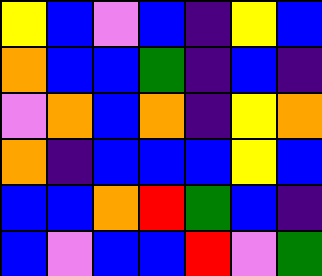[["yellow", "blue", "violet", "blue", "indigo", "yellow", "blue"], ["orange", "blue", "blue", "green", "indigo", "blue", "indigo"], ["violet", "orange", "blue", "orange", "indigo", "yellow", "orange"], ["orange", "indigo", "blue", "blue", "blue", "yellow", "blue"], ["blue", "blue", "orange", "red", "green", "blue", "indigo"], ["blue", "violet", "blue", "blue", "red", "violet", "green"]]